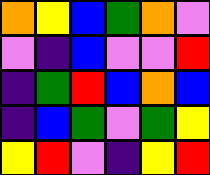[["orange", "yellow", "blue", "green", "orange", "violet"], ["violet", "indigo", "blue", "violet", "violet", "red"], ["indigo", "green", "red", "blue", "orange", "blue"], ["indigo", "blue", "green", "violet", "green", "yellow"], ["yellow", "red", "violet", "indigo", "yellow", "red"]]